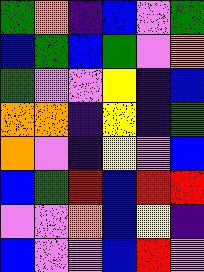[["green", "orange", "indigo", "blue", "violet", "green"], ["blue", "green", "blue", "green", "violet", "orange"], ["green", "violet", "violet", "yellow", "indigo", "blue"], ["orange", "orange", "indigo", "yellow", "indigo", "green"], ["orange", "violet", "indigo", "yellow", "violet", "blue"], ["blue", "green", "red", "blue", "red", "red"], ["violet", "violet", "orange", "blue", "yellow", "indigo"], ["blue", "violet", "violet", "blue", "red", "violet"]]